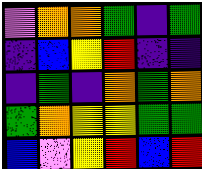[["violet", "orange", "orange", "green", "indigo", "green"], ["indigo", "blue", "yellow", "red", "indigo", "indigo"], ["indigo", "green", "indigo", "orange", "green", "orange"], ["green", "orange", "yellow", "yellow", "green", "green"], ["blue", "violet", "yellow", "red", "blue", "red"]]